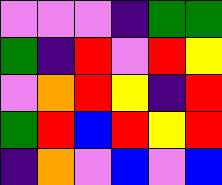[["violet", "violet", "violet", "indigo", "green", "green"], ["green", "indigo", "red", "violet", "red", "yellow"], ["violet", "orange", "red", "yellow", "indigo", "red"], ["green", "red", "blue", "red", "yellow", "red"], ["indigo", "orange", "violet", "blue", "violet", "blue"]]